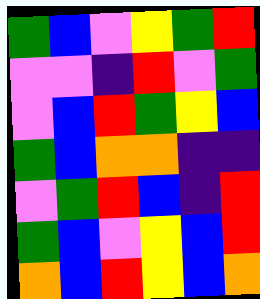[["green", "blue", "violet", "yellow", "green", "red"], ["violet", "violet", "indigo", "red", "violet", "green"], ["violet", "blue", "red", "green", "yellow", "blue"], ["green", "blue", "orange", "orange", "indigo", "indigo"], ["violet", "green", "red", "blue", "indigo", "red"], ["green", "blue", "violet", "yellow", "blue", "red"], ["orange", "blue", "red", "yellow", "blue", "orange"]]